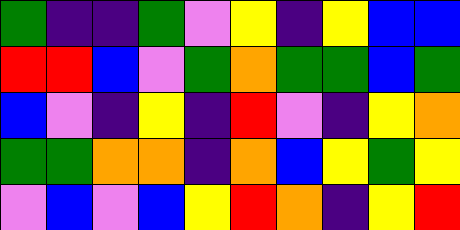[["green", "indigo", "indigo", "green", "violet", "yellow", "indigo", "yellow", "blue", "blue"], ["red", "red", "blue", "violet", "green", "orange", "green", "green", "blue", "green"], ["blue", "violet", "indigo", "yellow", "indigo", "red", "violet", "indigo", "yellow", "orange"], ["green", "green", "orange", "orange", "indigo", "orange", "blue", "yellow", "green", "yellow"], ["violet", "blue", "violet", "blue", "yellow", "red", "orange", "indigo", "yellow", "red"]]